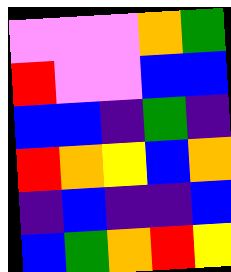[["violet", "violet", "violet", "orange", "green"], ["red", "violet", "violet", "blue", "blue"], ["blue", "blue", "indigo", "green", "indigo"], ["red", "orange", "yellow", "blue", "orange"], ["indigo", "blue", "indigo", "indigo", "blue"], ["blue", "green", "orange", "red", "yellow"]]